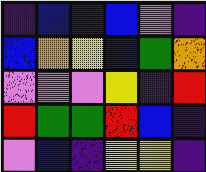[["indigo", "blue", "indigo", "blue", "violet", "indigo"], ["blue", "orange", "yellow", "blue", "green", "orange"], ["violet", "violet", "violet", "yellow", "indigo", "red"], ["red", "green", "green", "red", "blue", "indigo"], ["violet", "blue", "indigo", "yellow", "yellow", "indigo"]]